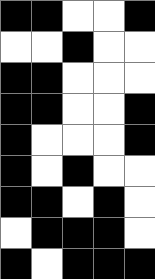[["black", "black", "white", "white", "black"], ["white", "white", "black", "white", "white"], ["black", "black", "white", "white", "white"], ["black", "black", "white", "white", "black"], ["black", "white", "white", "white", "black"], ["black", "white", "black", "white", "white"], ["black", "black", "white", "black", "white"], ["white", "black", "black", "black", "white"], ["black", "white", "black", "black", "black"]]